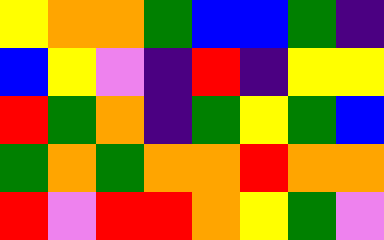[["yellow", "orange", "orange", "green", "blue", "blue", "green", "indigo"], ["blue", "yellow", "violet", "indigo", "red", "indigo", "yellow", "yellow"], ["red", "green", "orange", "indigo", "green", "yellow", "green", "blue"], ["green", "orange", "green", "orange", "orange", "red", "orange", "orange"], ["red", "violet", "red", "red", "orange", "yellow", "green", "violet"]]